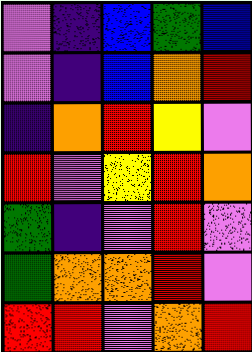[["violet", "indigo", "blue", "green", "blue"], ["violet", "indigo", "blue", "orange", "red"], ["indigo", "orange", "red", "yellow", "violet"], ["red", "violet", "yellow", "red", "orange"], ["green", "indigo", "violet", "red", "violet"], ["green", "orange", "orange", "red", "violet"], ["red", "red", "violet", "orange", "red"]]